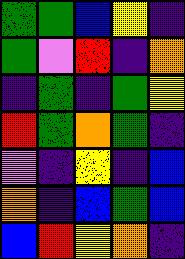[["green", "green", "blue", "yellow", "indigo"], ["green", "violet", "red", "indigo", "orange"], ["indigo", "green", "indigo", "green", "yellow"], ["red", "green", "orange", "green", "indigo"], ["violet", "indigo", "yellow", "indigo", "blue"], ["orange", "indigo", "blue", "green", "blue"], ["blue", "red", "yellow", "orange", "indigo"]]